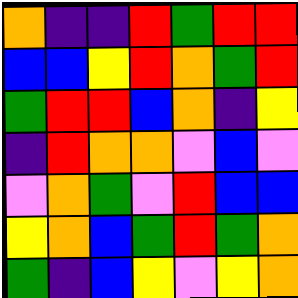[["orange", "indigo", "indigo", "red", "green", "red", "red"], ["blue", "blue", "yellow", "red", "orange", "green", "red"], ["green", "red", "red", "blue", "orange", "indigo", "yellow"], ["indigo", "red", "orange", "orange", "violet", "blue", "violet"], ["violet", "orange", "green", "violet", "red", "blue", "blue"], ["yellow", "orange", "blue", "green", "red", "green", "orange"], ["green", "indigo", "blue", "yellow", "violet", "yellow", "orange"]]